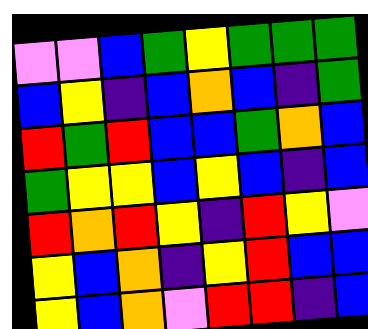[["violet", "violet", "blue", "green", "yellow", "green", "green", "green"], ["blue", "yellow", "indigo", "blue", "orange", "blue", "indigo", "green"], ["red", "green", "red", "blue", "blue", "green", "orange", "blue"], ["green", "yellow", "yellow", "blue", "yellow", "blue", "indigo", "blue"], ["red", "orange", "red", "yellow", "indigo", "red", "yellow", "violet"], ["yellow", "blue", "orange", "indigo", "yellow", "red", "blue", "blue"], ["yellow", "blue", "orange", "violet", "red", "red", "indigo", "blue"]]